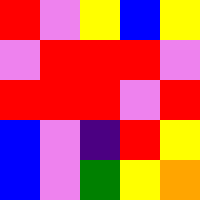[["red", "violet", "yellow", "blue", "yellow"], ["violet", "red", "red", "red", "violet"], ["red", "red", "red", "violet", "red"], ["blue", "violet", "indigo", "red", "yellow"], ["blue", "violet", "green", "yellow", "orange"]]